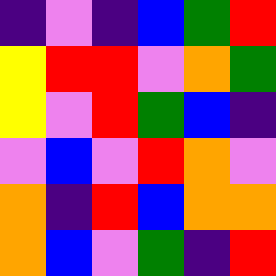[["indigo", "violet", "indigo", "blue", "green", "red"], ["yellow", "red", "red", "violet", "orange", "green"], ["yellow", "violet", "red", "green", "blue", "indigo"], ["violet", "blue", "violet", "red", "orange", "violet"], ["orange", "indigo", "red", "blue", "orange", "orange"], ["orange", "blue", "violet", "green", "indigo", "red"]]